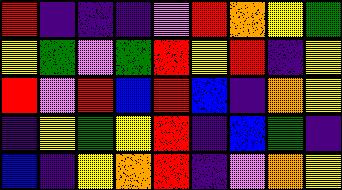[["red", "indigo", "indigo", "indigo", "violet", "red", "orange", "yellow", "green"], ["yellow", "green", "violet", "green", "red", "yellow", "red", "indigo", "yellow"], ["red", "violet", "red", "blue", "red", "blue", "indigo", "orange", "yellow"], ["indigo", "yellow", "green", "yellow", "red", "indigo", "blue", "green", "indigo"], ["blue", "indigo", "yellow", "orange", "red", "indigo", "violet", "orange", "yellow"]]